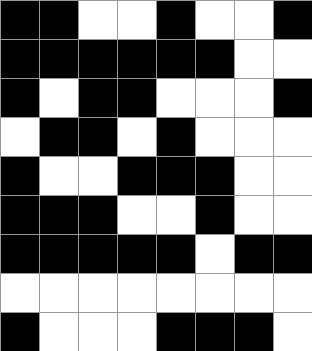[["black", "black", "white", "white", "black", "white", "white", "black"], ["black", "black", "black", "black", "black", "black", "white", "white"], ["black", "white", "black", "black", "white", "white", "white", "black"], ["white", "black", "black", "white", "black", "white", "white", "white"], ["black", "white", "white", "black", "black", "black", "white", "white"], ["black", "black", "black", "white", "white", "black", "white", "white"], ["black", "black", "black", "black", "black", "white", "black", "black"], ["white", "white", "white", "white", "white", "white", "white", "white"], ["black", "white", "white", "white", "black", "black", "black", "white"]]